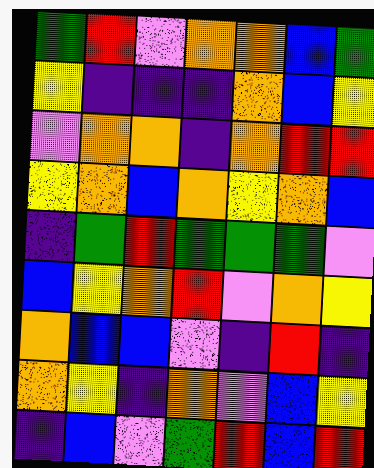[["green", "red", "violet", "orange", "orange", "blue", "green"], ["yellow", "indigo", "indigo", "indigo", "orange", "blue", "yellow"], ["violet", "orange", "orange", "indigo", "orange", "red", "red"], ["yellow", "orange", "blue", "orange", "yellow", "orange", "blue"], ["indigo", "green", "red", "green", "green", "green", "violet"], ["blue", "yellow", "orange", "red", "violet", "orange", "yellow"], ["orange", "blue", "blue", "violet", "indigo", "red", "indigo"], ["orange", "yellow", "indigo", "orange", "violet", "blue", "yellow"], ["indigo", "blue", "violet", "green", "red", "blue", "red"]]